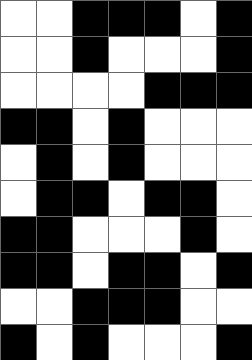[["white", "white", "black", "black", "black", "white", "black"], ["white", "white", "black", "white", "white", "white", "black"], ["white", "white", "white", "white", "black", "black", "black"], ["black", "black", "white", "black", "white", "white", "white"], ["white", "black", "white", "black", "white", "white", "white"], ["white", "black", "black", "white", "black", "black", "white"], ["black", "black", "white", "white", "white", "black", "white"], ["black", "black", "white", "black", "black", "white", "black"], ["white", "white", "black", "black", "black", "white", "white"], ["black", "white", "black", "white", "white", "white", "black"]]